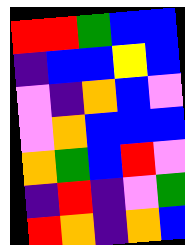[["red", "red", "green", "blue", "blue"], ["indigo", "blue", "blue", "yellow", "blue"], ["violet", "indigo", "orange", "blue", "violet"], ["violet", "orange", "blue", "blue", "blue"], ["orange", "green", "blue", "red", "violet"], ["indigo", "red", "indigo", "violet", "green"], ["red", "orange", "indigo", "orange", "blue"]]